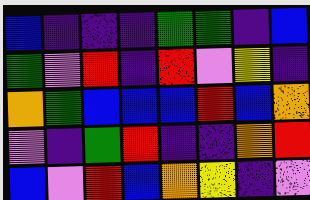[["blue", "indigo", "indigo", "indigo", "green", "green", "indigo", "blue"], ["green", "violet", "red", "indigo", "red", "violet", "yellow", "indigo"], ["orange", "green", "blue", "blue", "blue", "red", "blue", "orange"], ["violet", "indigo", "green", "red", "indigo", "indigo", "orange", "red"], ["blue", "violet", "red", "blue", "orange", "yellow", "indigo", "violet"]]